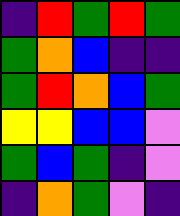[["indigo", "red", "green", "red", "green"], ["green", "orange", "blue", "indigo", "indigo"], ["green", "red", "orange", "blue", "green"], ["yellow", "yellow", "blue", "blue", "violet"], ["green", "blue", "green", "indigo", "violet"], ["indigo", "orange", "green", "violet", "indigo"]]